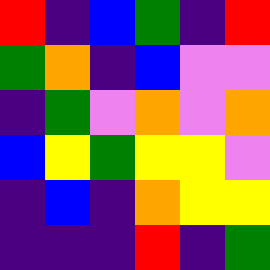[["red", "indigo", "blue", "green", "indigo", "red"], ["green", "orange", "indigo", "blue", "violet", "violet"], ["indigo", "green", "violet", "orange", "violet", "orange"], ["blue", "yellow", "green", "yellow", "yellow", "violet"], ["indigo", "blue", "indigo", "orange", "yellow", "yellow"], ["indigo", "indigo", "indigo", "red", "indigo", "green"]]